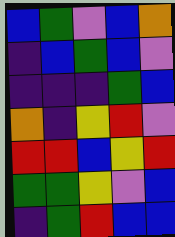[["blue", "green", "violet", "blue", "orange"], ["indigo", "blue", "green", "blue", "violet"], ["indigo", "indigo", "indigo", "green", "blue"], ["orange", "indigo", "yellow", "red", "violet"], ["red", "red", "blue", "yellow", "red"], ["green", "green", "yellow", "violet", "blue"], ["indigo", "green", "red", "blue", "blue"]]